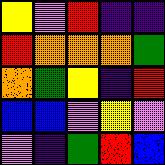[["yellow", "violet", "red", "indigo", "indigo"], ["red", "orange", "orange", "orange", "green"], ["orange", "green", "yellow", "indigo", "red"], ["blue", "blue", "violet", "yellow", "violet"], ["violet", "indigo", "green", "red", "blue"]]